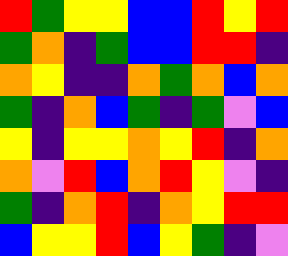[["red", "green", "yellow", "yellow", "blue", "blue", "red", "yellow", "red"], ["green", "orange", "indigo", "green", "blue", "blue", "red", "red", "indigo"], ["orange", "yellow", "indigo", "indigo", "orange", "green", "orange", "blue", "orange"], ["green", "indigo", "orange", "blue", "green", "indigo", "green", "violet", "blue"], ["yellow", "indigo", "yellow", "yellow", "orange", "yellow", "red", "indigo", "orange"], ["orange", "violet", "red", "blue", "orange", "red", "yellow", "violet", "indigo"], ["green", "indigo", "orange", "red", "indigo", "orange", "yellow", "red", "red"], ["blue", "yellow", "yellow", "red", "blue", "yellow", "green", "indigo", "violet"]]